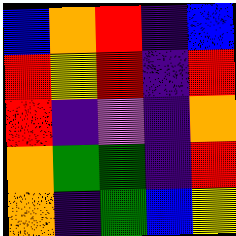[["blue", "orange", "red", "indigo", "blue"], ["red", "yellow", "red", "indigo", "red"], ["red", "indigo", "violet", "indigo", "orange"], ["orange", "green", "green", "indigo", "red"], ["orange", "indigo", "green", "blue", "yellow"]]